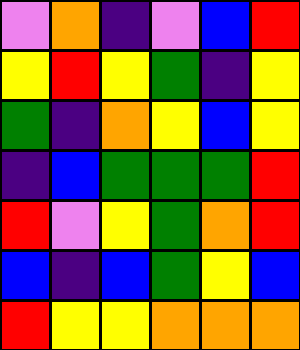[["violet", "orange", "indigo", "violet", "blue", "red"], ["yellow", "red", "yellow", "green", "indigo", "yellow"], ["green", "indigo", "orange", "yellow", "blue", "yellow"], ["indigo", "blue", "green", "green", "green", "red"], ["red", "violet", "yellow", "green", "orange", "red"], ["blue", "indigo", "blue", "green", "yellow", "blue"], ["red", "yellow", "yellow", "orange", "orange", "orange"]]